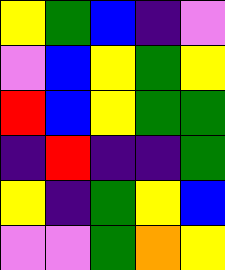[["yellow", "green", "blue", "indigo", "violet"], ["violet", "blue", "yellow", "green", "yellow"], ["red", "blue", "yellow", "green", "green"], ["indigo", "red", "indigo", "indigo", "green"], ["yellow", "indigo", "green", "yellow", "blue"], ["violet", "violet", "green", "orange", "yellow"]]